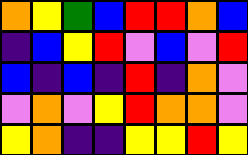[["orange", "yellow", "green", "blue", "red", "red", "orange", "blue"], ["indigo", "blue", "yellow", "red", "violet", "blue", "violet", "red"], ["blue", "indigo", "blue", "indigo", "red", "indigo", "orange", "violet"], ["violet", "orange", "violet", "yellow", "red", "orange", "orange", "violet"], ["yellow", "orange", "indigo", "indigo", "yellow", "yellow", "red", "yellow"]]